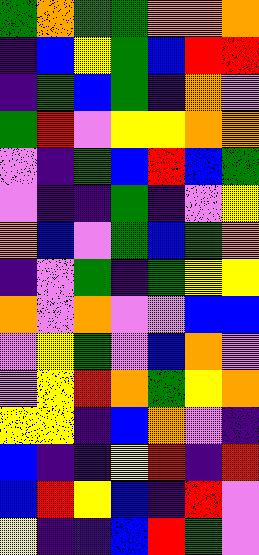[["green", "orange", "green", "green", "orange", "orange", "orange"], ["indigo", "blue", "yellow", "green", "blue", "red", "red"], ["indigo", "green", "blue", "green", "indigo", "orange", "violet"], ["green", "red", "violet", "yellow", "yellow", "orange", "orange"], ["violet", "indigo", "green", "blue", "red", "blue", "green"], ["violet", "indigo", "indigo", "green", "indigo", "violet", "yellow"], ["orange", "blue", "violet", "green", "blue", "green", "orange"], ["indigo", "violet", "green", "indigo", "green", "yellow", "yellow"], ["orange", "violet", "orange", "violet", "violet", "blue", "blue"], ["violet", "yellow", "green", "violet", "blue", "orange", "violet"], ["violet", "yellow", "red", "orange", "green", "yellow", "orange"], ["yellow", "yellow", "indigo", "blue", "orange", "violet", "indigo"], ["blue", "indigo", "indigo", "yellow", "red", "indigo", "red"], ["blue", "red", "yellow", "blue", "indigo", "red", "violet"], ["yellow", "indigo", "indigo", "blue", "red", "green", "violet"]]